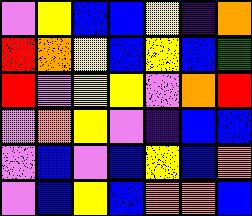[["violet", "yellow", "blue", "blue", "yellow", "indigo", "orange"], ["red", "orange", "yellow", "blue", "yellow", "blue", "green"], ["red", "violet", "yellow", "yellow", "violet", "orange", "red"], ["violet", "orange", "yellow", "violet", "indigo", "blue", "blue"], ["violet", "blue", "violet", "blue", "yellow", "blue", "orange"], ["violet", "blue", "yellow", "blue", "orange", "orange", "blue"]]